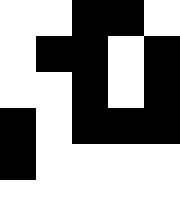[["white", "white", "black", "black", "white"], ["white", "black", "black", "white", "black"], ["white", "white", "black", "white", "black"], ["black", "white", "black", "black", "black"], ["black", "white", "white", "white", "white"], ["white", "white", "white", "white", "white"]]